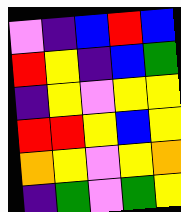[["violet", "indigo", "blue", "red", "blue"], ["red", "yellow", "indigo", "blue", "green"], ["indigo", "yellow", "violet", "yellow", "yellow"], ["red", "red", "yellow", "blue", "yellow"], ["orange", "yellow", "violet", "yellow", "orange"], ["indigo", "green", "violet", "green", "yellow"]]